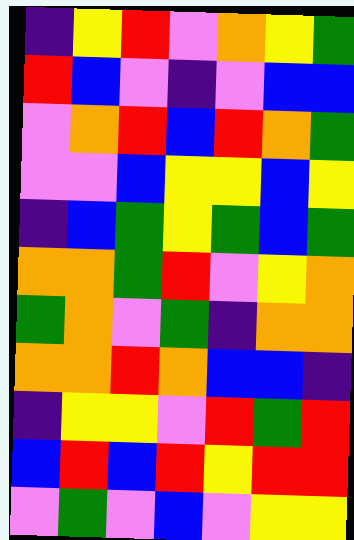[["indigo", "yellow", "red", "violet", "orange", "yellow", "green"], ["red", "blue", "violet", "indigo", "violet", "blue", "blue"], ["violet", "orange", "red", "blue", "red", "orange", "green"], ["violet", "violet", "blue", "yellow", "yellow", "blue", "yellow"], ["indigo", "blue", "green", "yellow", "green", "blue", "green"], ["orange", "orange", "green", "red", "violet", "yellow", "orange"], ["green", "orange", "violet", "green", "indigo", "orange", "orange"], ["orange", "orange", "red", "orange", "blue", "blue", "indigo"], ["indigo", "yellow", "yellow", "violet", "red", "green", "red"], ["blue", "red", "blue", "red", "yellow", "red", "red"], ["violet", "green", "violet", "blue", "violet", "yellow", "yellow"]]